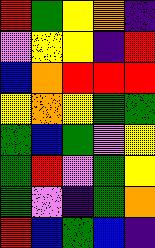[["red", "green", "yellow", "orange", "indigo"], ["violet", "yellow", "yellow", "indigo", "red"], ["blue", "orange", "red", "red", "red"], ["yellow", "orange", "yellow", "green", "green"], ["green", "blue", "green", "violet", "yellow"], ["green", "red", "violet", "green", "yellow"], ["green", "violet", "indigo", "green", "orange"], ["red", "blue", "green", "blue", "indigo"]]